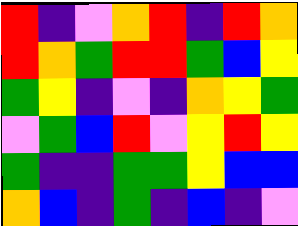[["red", "indigo", "violet", "orange", "red", "indigo", "red", "orange"], ["red", "orange", "green", "red", "red", "green", "blue", "yellow"], ["green", "yellow", "indigo", "violet", "indigo", "orange", "yellow", "green"], ["violet", "green", "blue", "red", "violet", "yellow", "red", "yellow"], ["green", "indigo", "indigo", "green", "green", "yellow", "blue", "blue"], ["orange", "blue", "indigo", "green", "indigo", "blue", "indigo", "violet"]]